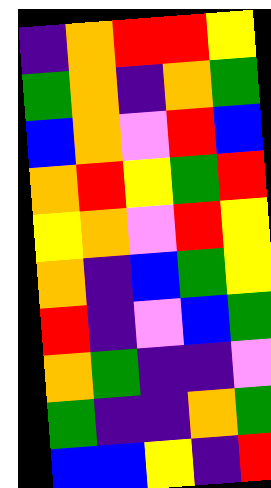[["indigo", "orange", "red", "red", "yellow"], ["green", "orange", "indigo", "orange", "green"], ["blue", "orange", "violet", "red", "blue"], ["orange", "red", "yellow", "green", "red"], ["yellow", "orange", "violet", "red", "yellow"], ["orange", "indigo", "blue", "green", "yellow"], ["red", "indigo", "violet", "blue", "green"], ["orange", "green", "indigo", "indigo", "violet"], ["green", "indigo", "indigo", "orange", "green"], ["blue", "blue", "yellow", "indigo", "red"]]